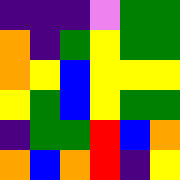[["indigo", "indigo", "indigo", "violet", "green", "green"], ["orange", "indigo", "green", "yellow", "green", "green"], ["orange", "yellow", "blue", "yellow", "yellow", "yellow"], ["yellow", "green", "blue", "yellow", "green", "green"], ["indigo", "green", "green", "red", "blue", "orange"], ["orange", "blue", "orange", "red", "indigo", "yellow"]]